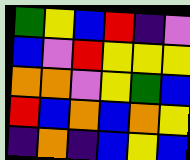[["green", "yellow", "blue", "red", "indigo", "violet"], ["blue", "violet", "red", "yellow", "yellow", "yellow"], ["orange", "orange", "violet", "yellow", "green", "blue"], ["red", "blue", "orange", "blue", "orange", "yellow"], ["indigo", "orange", "indigo", "blue", "yellow", "blue"]]